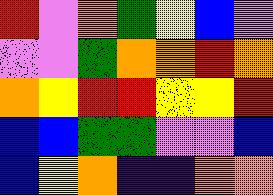[["red", "violet", "orange", "green", "yellow", "blue", "violet"], ["violet", "violet", "green", "orange", "orange", "red", "orange"], ["orange", "yellow", "red", "red", "yellow", "yellow", "red"], ["blue", "blue", "green", "green", "violet", "violet", "blue"], ["blue", "yellow", "orange", "indigo", "indigo", "orange", "orange"]]